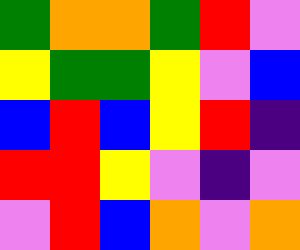[["green", "orange", "orange", "green", "red", "violet"], ["yellow", "green", "green", "yellow", "violet", "blue"], ["blue", "red", "blue", "yellow", "red", "indigo"], ["red", "red", "yellow", "violet", "indigo", "violet"], ["violet", "red", "blue", "orange", "violet", "orange"]]